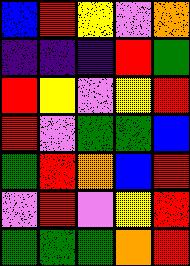[["blue", "red", "yellow", "violet", "orange"], ["indigo", "indigo", "indigo", "red", "green"], ["red", "yellow", "violet", "yellow", "red"], ["red", "violet", "green", "green", "blue"], ["green", "red", "orange", "blue", "red"], ["violet", "red", "violet", "yellow", "red"], ["green", "green", "green", "orange", "red"]]